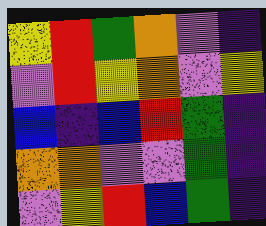[["yellow", "red", "green", "orange", "violet", "indigo"], ["violet", "red", "yellow", "orange", "violet", "yellow"], ["blue", "indigo", "blue", "red", "green", "indigo"], ["orange", "orange", "violet", "violet", "green", "indigo"], ["violet", "yellow", "red", "blue", "green", "indigo"]]